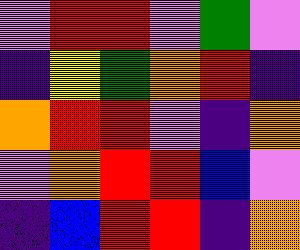[["violet", "red", "red", "violet", "green", "violet"], ["indigo", "yellow", "green", "orange", "red", "indigo"], ["orange", "red", "red", "violet", "indigo", "orange"], ["violet", "orange", "red", "red", "blue", "violet"], ["indigo", "blue", "red", "red", "indigo", "orange"]]